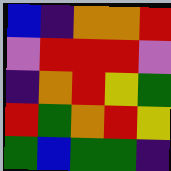[["blue", "indigo", "orange", "orange", "red"], ["violet", "red", "red", "red", "violet"], ["indigo", "orange", "red", "yellow", "green"], ["red", "green", "orange", "red", "yellow"], ["green", "blue", "green", "green", "indigo"]]